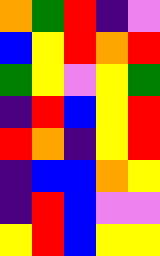[["orange", "green", "red", "indigo", "violet"], ["blue", "yellow", "red", "orange", "red"], ["green", "yellow", "violet", "yellow", "green"], ["indigo", "red", "blue", "yellow", "red"], ["red", "orange", "indigo", "yellow", "red"], ["indigo", "blue", "blue", "orange", "yellow"], ["indigo", "red", "blue", "violet", "violet"], ["yellow", "red", "blue", "yellow", "yellow"]]